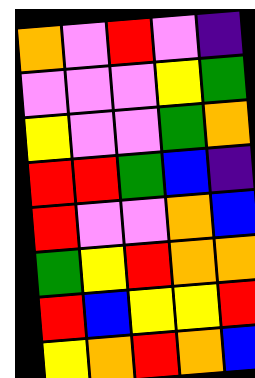[["orange", "violet", "red", "violet", "indigo"], ["violet", "violet", "violet", "yellow", "green"], ["yellow", "violet", "violet", "green", "orange"], ["red", "red", "green", "blue", "indigo"], ["red", "violet", "violet", "orange", "blue"], ["green", "yellow", "red", "orange", "orange"], ["red", "blue", "yellow", "yellow", "red"], ["yellow", "orange", "red", "orange", "blue"]]